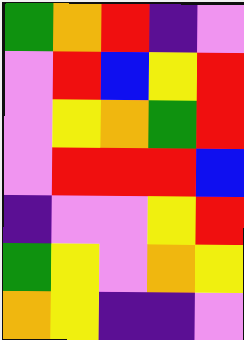[["green", "orange", "red", "indigo", "violet"], ["violet", "red", "blue", "yellow", "red"], ["violet", "yellow", "orange", "green", "red"], ["violet", "red", "red", "red", "blue"], ["indigo", "violet", "violet", "yellow", "red"], ["green", "yellow", "violet", "orange", "yellow"], ["orange", "yellow", "indigo", "indigo", "violet"]]